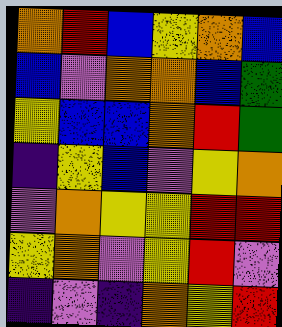[["orange", "red", "blue", "yellow", "orange", "blue"], ["blue", "violet", "orange", "orange", "blue", "green"], ["yellow", "blue", "blue", "orange", "red", "green"], ["indigo", "yellow", "blue", "violet", "yellow", "orange"], ["violet", "orange", "yellow", "yellow", "red", "red"], ["yellow", "orange", "violet", "yellow", "red", "violet"], ["indigo", "violet", "indigo", "orange", "yellow", "red"]]